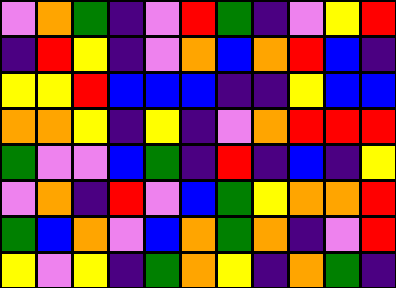[["violet", "orange", "green", "indigo", "violet", "red", "green", "indigo", "violet", "yellow", "red"], ["indigo", "red", "yellow", "indigo", "violet", "orange", "blue", "orange", "red", "blue", "indigo"], ["yellow", "yellow", "red", "blue", "blue", "blue", "indigo", "indigo", "yellow", "blue", "blue"], ["orange", "orange", "yellow", "indigo", "yellow", "indigo", "violet", "orange", "red", "red", "red"], ["green", "violet", "violet", "blue", "green", "indigo", "red", "indigo", "blue", "indigo", "yellow"], ["violet", "orange", "indigo", "red", "violet", "blue", "green", "yellow", "orange", "orange", "red"], ["green", "blue", "orange", "violet", "blue", "orange", "green", "orange", "indigo", "violet", "red"], ["yellow", "violet", "yellow", "indigo", "green", "orange", "yellow", "indigo", "orange", "green", "indigo"]]